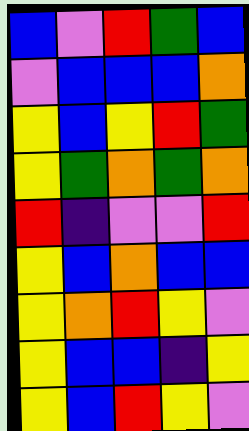[["blue", "violet", "red", "green", "blue"], ["violet", "blue", "blue", "blue", "orange"], ["yellow", "blue", "yellow", "red", "green"], ["yellow", "green", "orange", "green", "orange"], ["red", "indigo", "violet", "violet", "red"], ["yellow", "blue", "orange", "blue", "blue"], ["yellow", "orange", "red", "yellow", "violet"], ["yellow", "blue", "blue", "indigo", "yellow"], ["yellow", "blue", "red", "yellow", "violet"]]